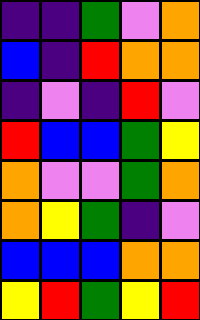[["indigo", "indigo", "green", "violet", "orange"], ["blue", "indigo", "red", "orange", "orange"], ["indigo", "violet", "indigo", "red", "violet"], ["red", "blue", "blue", "green", "yellow"], ["orange", "violet", "violet", "green", "orange"], ["orange", "yellow", "green", "indigo", "violet"], ["blue", "blue", "blue", "orange", "orange"], ["yellow", "red", "green", "yellow", "red"]]